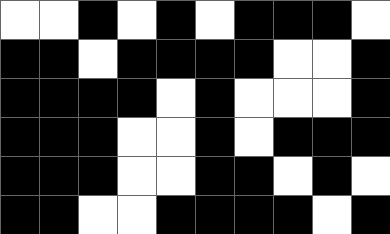[["white", "white", "black", "white", "black", "white", "black", "black", "black", "white"], ["black", "black", "white", "black", "black", "black", "black", "white", "white", "black"], ["black", "black", "black", "black", "white", "black", "white", "white", "white", "black"], ["black", "black", "black", "white", "white", "black", "white", "black", "black", "black"], ["black", "black", "black", "white", "white", "black", "black", "white", "black", "white"], ["black", "black", "white", "white", "black", "black", "black", "black", "white", "black"]]